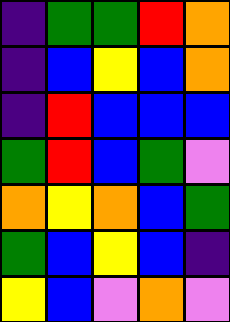[["indigo", "green", "green", "red", "orange"], ["indigo", "blue", "yellow", "blue", "orange"], ["indigo", "red", "blue", "blue", "blue"], ["green", "red", "blue", "green", "violet"], ["orange", "yellow", "orange", "blue", "green"], ["green", "blue", "yellow", "blue", "indigo"], ["yellow", "blue", "violet", "orange", "violet"]]